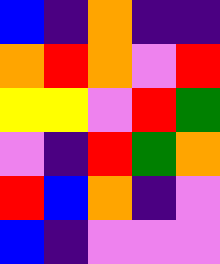[["blue", "indigo", "orange", "indigo", "indigo"], ["orange", "red", "orange", "violet", "red"], ["yellow", "yellow", "violet", "red", "green"], ["violet", "indigo", "red", "green", "orange"], ["red", "blue", "orange", "indigo", "violet"], ["blue", "indigo", "violet", "violet", "violet"]]